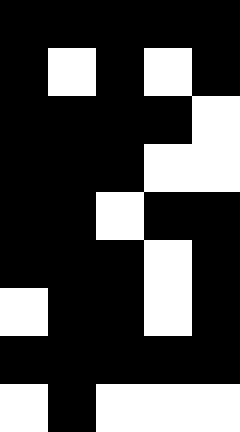[["black", "black", "black", "black", "black"], ["black", "white", "black", "white", "black"], ["black", "black", "black", "black", "white"], ["black", "black", "black", "white", "white"], ["black", "black", "white", "black", "black"], ["black", "black", "black", "white", "black"], ["white", "black", "black", "white", "black"], ["black", "black", "black", "black", "black"], ["white", "black", "white", "white", "white"]]